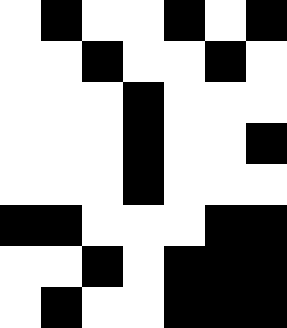[["white", "black", "white", "white", "black", "white", "black"], ["white", "white", "black", "white", "white", "black", "white"], ["white", "white", "white", "black", "white", "white", "white"], ["white", "white", "white", "black", "white", "white", "black"], ["white", "white", "white", "black", "white", "white", "white"], ["black", "black", "white", "white", "white", "black", "black"], ["white", "white", "black", "white", "black", "black", "black"], ["white", "black", "white", "white", "black", "black", "black"]]